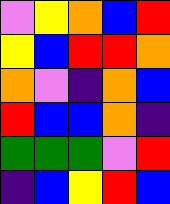[["violet", "yellow", "orange", "blue", "red"], ["yellow", "blue", "red", "red", "orange"], ["orange", "violet", "indigo", "orange", "blue"], ["red", "blue", "blue", "orange", "indigo"], ["green", "green", "green", "violet", "red"], ["indigo", "blue", "yellow", "red", "blue"]]